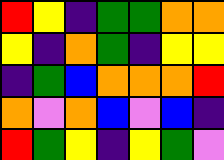[["red", "yellow", "indigo", "green", "green", "orange", "orange"], ["yellow", "indigo", "orange", "green", "indigo", "yellow", "yellow"], ["indigo", "green", "blue", "orange", "orange", "orange", "red"], ["orange", "violet", "orange", "blue", "violet", "blue", "indigo"], ["red", "green", "yellow", "indigo", "yellow", "green", "violet"]]